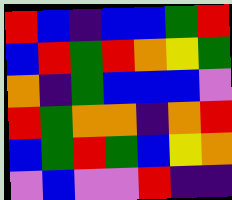[["red", "blue", "indigo", "blue", "blue", "green", "red"], ["blue", "red", "green", "red", "orange", "yellow", "green"], ["orange", "indigo", "green", "blue", "blue", "blue", "violet"], ["red", "green", "orange", "orange", "indigo", "orange", "red"], ["blue", "green", "red", "green", "blue", "yellow", "orange"], ["violet", "blue", "violet", "violet", "red", "indigo", "indigo"]]